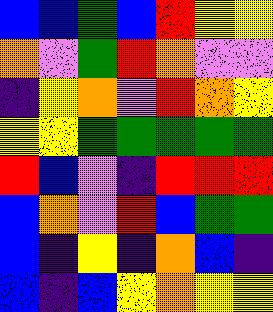[["blue", "blue", "green", "blue", "red", "yellow", "yellow"], ["orange", "violet", "green", "red", "orange", "violet", "violet"], ["indigo", "yellow", "orange", "violet", "red", "orange", "yellow"], ["yellow", "yellow", "green", "green", "green", "green", "green"], ["red", "blue", "violet", "indigo", "red", "red", "red"], ["blue", "orange", "violet", "red", "blue", "green", "green"], ["blue", "indigo", "yellow", "indigo", "orange", "blue", "indigo"], ["blue", "indigo", "blue", "yellow", "orange", "yellow", "yellow"]]